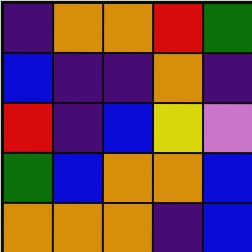[["indigo", "orange", "orange", "red", "green"], ["blue", "indigo", "indigo", "orange", "indigo"], ["red", "indigo", "blue", "yellow", "violet"], ["green", "blue", "orange", "orange", "blue"], ["orange", "orange", "orange", "indigo", "blue"]]